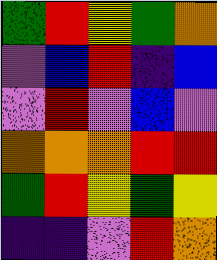[["green", "red", "yellow", "green", "orange"], ["violet", "blue", "red", "indigo", "blue"], ["violet", "red", "violet", "blue", "violet"], ["orange", "orange", "orange", "red", "red"], ["green", "red", "yellow", "green", "yellow"], ["indigo", "indigo", "violet", "red", "orange"]]